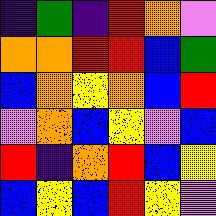[["indigo", "green", "indigo", "red", "orange", "violet"], ["orange", "orange", "red", "red", "blue", "green"], ["blue", "orange", "yellow", "orange", "blue", "red"], ["violet", "orange", "blue", "yellow", "violet", "blue"], ["red", "indigo", "orange", "red", "blue", "yellow"], ["blue", "yellow", "blue", "red", "yellow", "violet"]]